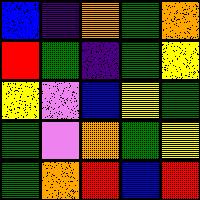[["blue", "indigo", "orange", "green", "orange"], ["red", "green", "indigo", "green", "yellow"], ["yellow", "violet", "blue", "yellow", "green"], ["green", "violet", "orange", "green", "yellow"], ["green", "orange", "red", "blue", "red"]]